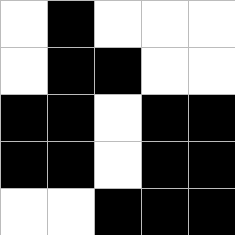[["white", "black", "white", "white", "white"], ["white", "black", "black", "white", "white"], ["black", "black", "white", "black", "black"], ["black", "black", "white", "black", "black"], ["white", "white", "black", "black", "black"]]